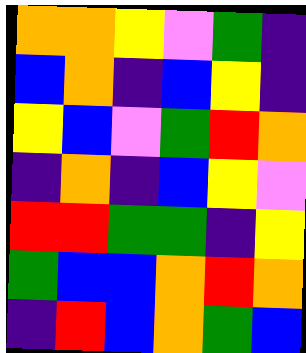[["orange", "orange", "yellow", "violet", "green", "indigo"], ["blue", "orange", "indigo", "blue", "yellow", "indigo"], ["yellow", "blue", "violet", "green", "red", "orange"], ["indigo", "orange", "indigo", "blue", "yellow", "violet"], ["red", "red", "green", "green", "indigo", "yellow"], ["green", "blue", "blue", "orange", "red", "orange"], ["indigo", "red", "blue", "orange", "green", "blue"]]